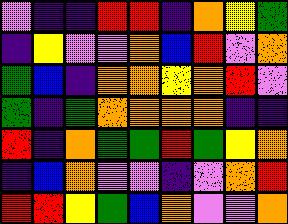[["violet", "indigo", "indigo", "red", "red", "indigo", "orange", "yellow", "green"], ["indigo", "yellow", "violet", "violet", "orange", "blue", "red", "violet", "orange"], ["green", "blue", "indigo", "orange", "orange", "yellow", "orange", "red", "violet"], ["green", "indigo", "green", "orange", "orange", "orange", "orange", "indigo", "indigo"], ["red", "indigo", "orange", "green", "green", "red", "green", "yellow", "orange"], ["indigo", "blue", "orange", "violet", "violet", "indigo", "violet", "orange", "red"], ["red", "red", "yellow", "green", "blue", "orange", "violet", "violet", "orange"]]